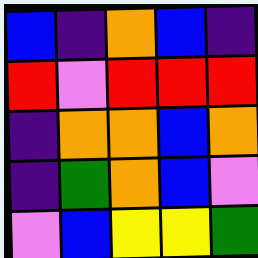[["blue", "indigo", "orange", "blue", "indigo"], ["red", "violet", "red", "red", "red"], ["indigo", "orange", "orange", "blue", "orange"], ["indigo", "green", "orange", "blue", "violet"], ["violet", "blue", "yellow", "yellow", "green"]]